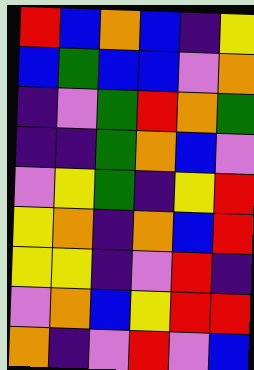[["red", "blue", "orange", "blue", "indigo", "yellow"], ["blue", "green", "blue", "blue", "violet", "orange"], ["indigo", "violet", "green", "red", "orange", "green"], ["indigo", "indigo", "green", "orange", "blue", "violet"], ["violet", "yellow", "green", "indigo", "yellow", "red"], ["yellow", "orange", "indigo", "orange", "blue", "red"], ["yellow", "yellow", "indigo", "violet", "red", "indigo"], ["violet", "orange", "blue", "yellow", "red", "red"], ["orange", "indigo", "violet", "red", "violet", "blue"]]